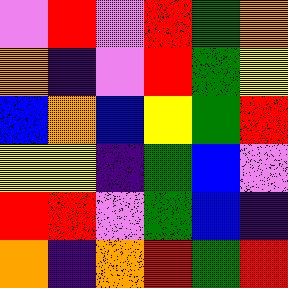[["violet", "red", "violet", "red", "green", "orange"], ["orange", "indigo", "violet", "red", "green", "yellow"], ["blue", "orange", "blue", "yellow", "green", "red"], ["yellow", "yellow", "indigo", "green", "blue", "violet"], ["red", "red", "violet", "green", "blue", "indigo"], ["orange", "indigo", "orange", "red", "green", "red"]]